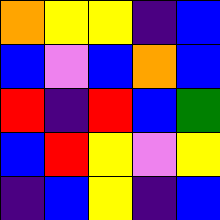[["orange", "yellow", "yellow", "indigo", "blue"], ["blue", "violet", "blue", "orange", "blue"], ["red", "indigo", "red", "blue", "green"], ["blue", "red", "yellow", "violet", "yellow"], ["indigo", "blue", "yellow", "indigo", "blue"]]